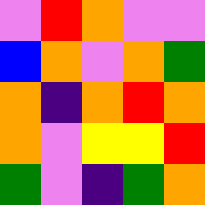[["violet", "red", "orange", "violet", "violet"], ["blue", "orange", "violet", "orange", "green"], ["orange", "indigo", "orange", "red", "orange"], ["orange", "violet", "yellow", "yellow", "red"], ["green", "violet", "indigo", "green", "orange"]]